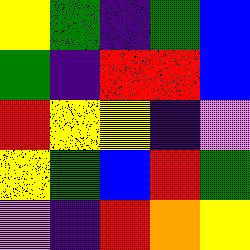[["yellow", "green", "indigo", "green", "blue"], ["green", "indigo", "red", "red", "blue"], ["red", "yellow", "yellow", "indigo", "violet"], ["yellow", "green", "blue", "red", "green"], ["violet", "indigo", "red", "orange", "yellow"]]